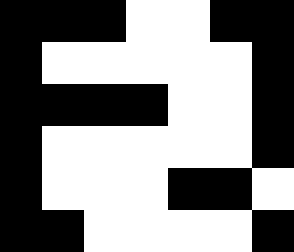[["black", "black", "black", "white", "white", "black", "black"], ["black", "white", "white", "white", "white", "white", "black"], ["black", "black", "black", "black", "white", "white", "black"], ["black", "white", "white", "white", "white", "white", "black"], ["black", "white", "white", "white", "black", "black", "white"], ["black", "black", "white", "white", "white", "white", "black"]]